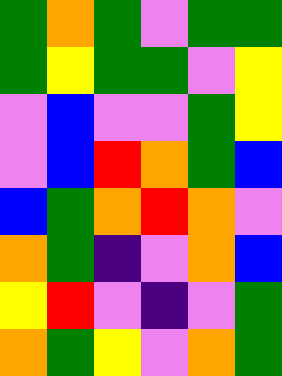[["green", "orange", "green", "violet", "green", "green"], ["green", "yellow", "green", "green", "violet", "yellow"], ["violet", "blue", "violet", "violet", "green", "yellow"], ["violet", "blue", "red", "orange", "green", "blue"], ["blue", "green", "orange", "red", "orange", "violet"], ["orange", "green", "indigo", "violet", "orange", "blue"], ["yellow", "red", "violet", "indigo", "violet", "green"], ["orange", "green", "yellow", "violet", "orange", "green"]]